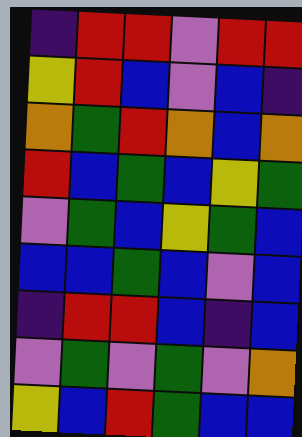[["indigo", "red", "red", "violet", "red", "red"], ["yellow", "red", "blue", "violet", "blue", "indigo"], ["orange", "green", "red", "orange", "blue", "orange"], ["red", "blue", "green", "blue", "yellow", "green"], ["violet", "green", "blue", "yellow", "green", "blue"], ["blue", "blue", "green", "blue", "violet", "blue"], ["indigo", "red", "red", "blue", "indigo", "blue"], ["violet", "green", "violet", "green", "violet", "orange"], ["yellow", "blue", "red", "green", "blue", "blue"]]